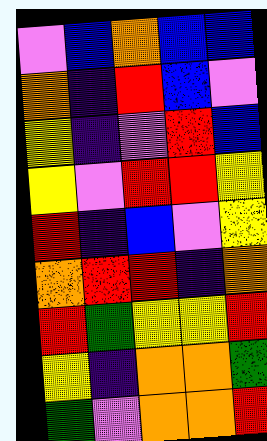[["violet", "blue", "orange", "blue", "blue"], ["orange", "indigo", "red", "blue", "violet"], ["yellow", "indigo", "violet", "red", "blue"], ["yellow", "violet", "red", "red", "yellow"], ["red", "indigo", "blue", "violet", "yellow"], ["orange", "red", "red", "indigo", "orange"], ["red", "green", "yellow", "yellow", "red"], ["yellow", "indigo", "orange", "orange", "green"], ["green", "violet", "orange", "orange", "red"]]